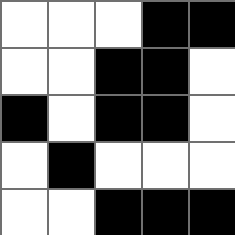[["white", "white", "white", "black", "black"], ["white", "white", "black", "black", "white"], ["black", "white", "black", "black", "white"], ["white", "black", "white", "white", "white"], ["white", "white", "black", "black", "black"]]